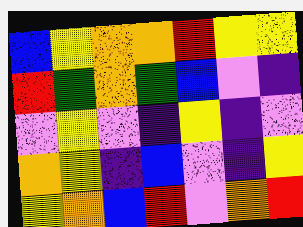[["blue", "yellow", "orange", "orange", "red", "yellow", "yellow"], ["red", "green", "orange", "green", "blue", "violet", "indigo"], ["violet", "yellow", "violet", "indigo", "yellow", "indigo", "violet"], ["orange", "yellow", "indigo", "blue", "violet", "indigo", "yellow"], ["yellow", "orange", "blue", "red", "violet", "orange", "red"]]